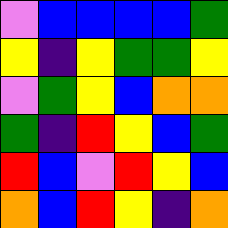[["violet", "blue", "blue", "blue", "blue", "green"], ["yellow", "indigo", "yellow", "green", "green", "yellow"], ["violet", "green", "yellow", "blue", "orange", "orange"], ["green", "indigo", "red", "yellow", "blue", "green"], ["red", "blue", "violet", "red", "yellow", "blue"], ["orange", "blue", "red", "yellow", "indigo", "orange"]]